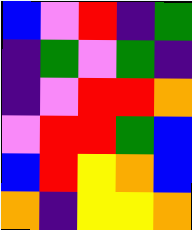[["blue", "violet", "red", "indigo", "green"], ["indigo", "green", "violet", "green", "indigo"], ["indigo", "violet", "red", "red", "orange"], ["violet", "red", "red", "green", "blue"], ["blue", "red", "yellow", "orange", "blue"], ["orange", "indigo", "yellow", "yellow", "orange"]]